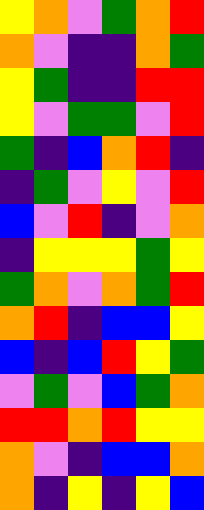[["yellow", "orange", "violet", "green", "orange", "red"], ["orange", "violet", "indigo", "indigo", "orange", "green"], ["yellow", "green", "indigo", "indigo", "red", "red"], ["yellow", "violet", "green", "green", "violet", "red"], ["green", "indigo", "blue", "orange", "red", "indigo"], ["indigo", "green", "violet", "yellow", "violet", "red"], ["blue", "violet", "red", "indigo", "violet", "orange"], ["indigo", "yellow", "yellow", "yellow", "green", "yellow"], ["green", "orange", "violet", "orange", "green", "red"], ["orange", "red", "indigo", "blue", "blue", "yellow"], ["blue", "indigo", "blue", "red", "yellow", "green"], ["violet", "green", "violet", "blue", "green", "orange"], ["red", "red", "orange", "red", "yellow", "yellow"], ["orange", "violet", "indigo", "blue", "blue", "orange"], ["orange", "indigo", "yellow", "indigo", "yellow", "blue"]]